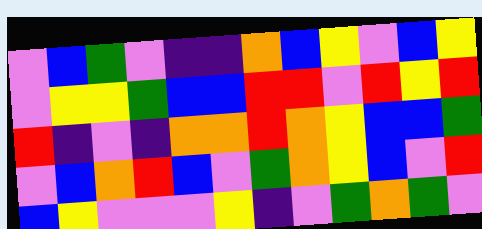[["violet", "blue", "green", "violet", "indigo", "indigo", "orange", "blue", "yellow", "violet", "blue", "yellow"], ["violet", "yellow", "yellow", "green", "blue", "blue", "red", "red", "violet", "red", "yellow", "red"], ["red", "indigo", "violet", "indigo", "orange", "orange", "red", "orange", "yellow", "blue", "blue", "green"], ["violet", "blue", "orange", "red", "blue", "violet", "green", "orange", "yellow", "blue", "violet", "red"], ["blue", "yellow", "violet", "violet", "violet", "yellow", "indigo", "violet", "green", "orange", "green", "violet"]]